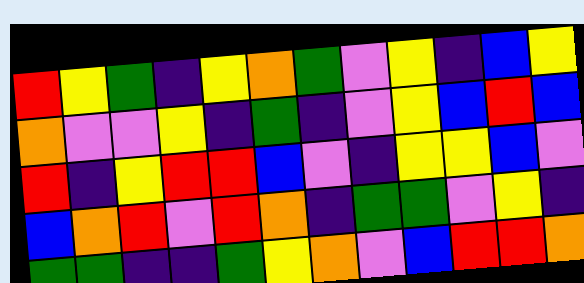[["red", "yellow", "green", "indigo", "yellow", "orange", "green", "violet", "yellow", "indigo", "blue", "yellow"], ["orange", "violet", "violet", "yellow", "indigo", "green", "indigo", "violet", "yellow", "blue", "red", "blue"], ["red", "indigo", "yellow", "red", "red", "blue", "violet", "indigo", "yellow", "yellow", "blue", "violet"], ["blue", "orange", "red", "violet", "red", "orange", "indigo", "green", "green", "violet", "yellow", "indigo"], ["green", "green", "indigo", "indigo", "green", "yellow", "orange", "violet", "blue", "red", "red", "orange"]]